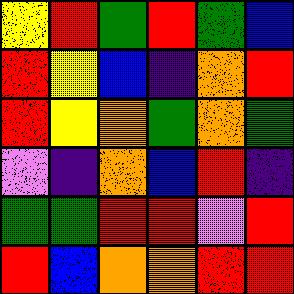[["yellow", "red", "green", "red", "green", "blue"], ["red", "yellow", "blue", "indigo", "orange", "red"], ["red", "yellow", "orange", "green", "orange", "green"], ["violet", "indigo", "orange", "blue", "red", "indigo"], ["green", "green", "red", "red", "violet", "red"], ["red", "blue", "orange", "orange", "red", "red"]]